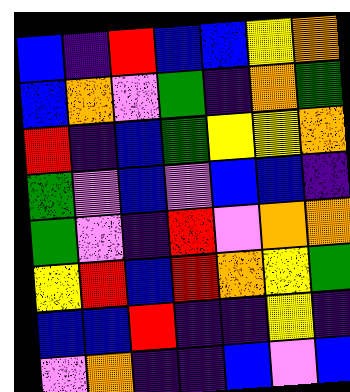[["blue", "indigo", "red", "blue", "blue", "yellow", "orange"], ["blue", "orange", "violet", "green", "indigo", "orange", "green"], ["red", "indigo", "blue", "green", "yellow", "yellow", "orange"], ["green", "violet", "blue", "violet", "blue", "blue", "indigo"], ["green", "violet", "indigo", "red", "violet", "orange", "orange"], ["yellow", "red", "blue", "red", "orange", "yellow", "green"], ["blue", "blue", "red", "indigo", "indigo", "yellow", "indigo"], ["violet", "orange", "indigo", "indigo", "blue", "violet", "blue"]]